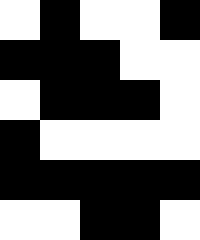[["white", "black", "white", "white", "black"], ["black", "black", "black", "white", "white"], ["white", "black", "black", "black", "white"], ["black", "white", "white", "white", "white"], ["black", "black", "black", "black", "black"], ["white", "white", "black", "black", "white"]]